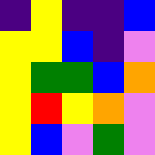[["indigo", "yellow", "indigo", "indigo", "blue"], ["yellow", "yellow", "blue", "indigo", "violet"], ["yellow", "green", "green", "blue", "orange"], ["yellow", "red", "yellow", "orange", "violet"], ["yellow", "blue", "violet", "green", "violet"]]